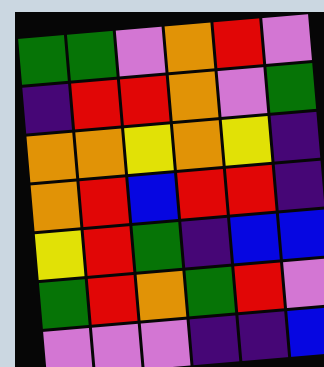[["green", "green", "violet", "orange", "red", "violet"], ["indigo", "red", "red", "orange", "violet", "green"], ["orange", "orange", "yellow", "orange", "yellow", "indigo"], ["orange", "red", "blue", "red", "red", "indigo"], ["yellow", "red", "green", "indigo", "blue", "blue"], ["green", "red", "orange", "green", "red", "violet"], ["violet", "violet", "violet", "indigo", "indigo", "blue"]]